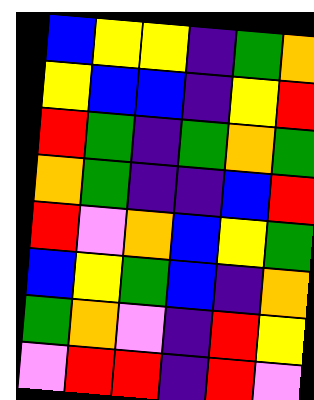[["blue", "yellow", "yellow", "indigo", "green", "orange"], ["yellow", "blue", "blue", "indigo", "yellow", "red"], ["red", "green", "indigo", "green", "orange", "green"], ["orange", "green", "indigo", "indigo", "blue", "red"], ["red", "violet", "orange", "blue", "yellow", "green"], ["blue", "yellow", "green", "blue", "indigo", "orange"], ["green", "orange", "violet", "indigo", "red", "yellow"], ["violet", "red", "red", "indigo", "red", "violet"]]